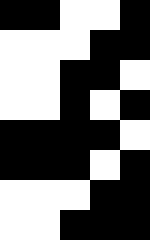[["black", "black", "white", "white", "black"], ["white", "white", "white", "black", "black"], ["white", "white", "black", "black", "white"], ["white", "white", "black", "white", "black"], ["black", "black", "black", "black", "white"], ["black", "black", "black", "white", "black"], ["white", "white", "white", "black", "black"], ["white", "white", "black", "black", "black"]]